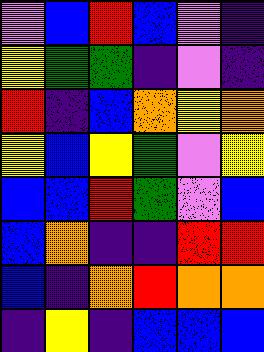[["violet", "blue", "red", "blue", "violet", "indigo"], ["yellow", "green", "green", "indigo", "violet", "indigo"], ["red", "indigo", "blue", "orange", "yellow", "orange"], ["yellow", "blue", "yellow", "green", "violet", "yellow"], ["blue", "blue", "red", "green", "violet", "blue"], ["blue", "orange", "indigo", "indigo", "red", "red"], ["blue", "indigo", "orange", "red", "orange", "orange"], ["indigo", "yellow", "indigo", "blue", "blue", "blue"]]